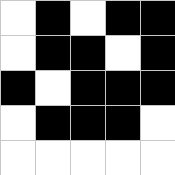[["white", "black", "white", "black", "black"], ["white", "black", "black", "white", "black"], ["black", "white", "black", "black", "black"], ["white", "black", "black", "black", "white"], ["white", "white", "white", "white", "white"]]